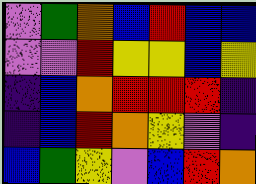[["violet", "green", "orange", "blue", "red", "blue", "blue"], ["violet", "violet", "red", "yellow", "yellow", "blue", "yellow"], ["indigo", "blue", "orange", "red", "red", "red", "indigo"], ["indigo", "blue", "red", "orange", "yellow", "violet", "indigo"], ["blue", "green", "yellow", "violet", "blue", "red", "orange"]]